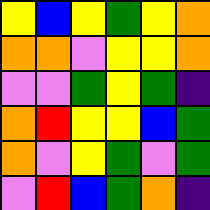[["yellow", "blue", "yellow", "green", "yellow", "orange"], ["orange", "orange", "violet", "yellow", "yellow", "orange"], ["violet", "violet", "green", "yellow", "green", "indigo"], ["orange", "red", "yellow", "yellow", "blue", "green"], ["orange", "violet", "yellow", "green", "violet", "green"], ["violet", "red", "blue", "green", "orange", "indigo"]]